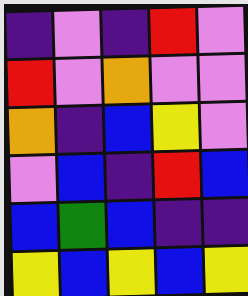[["indigo", "violet", "indigo", "red", "violet"], ["red", "violet", "orange", "violet", "violet"], ["orange", "indigo", "blue", "yellow", "violet"], ["violet", "blue", "indigo", "red", "blue"], ["blue", "green", "blue", "indigo", "indigo"], ["yellow", "blue", "yellow", "blue", "yellow"]]